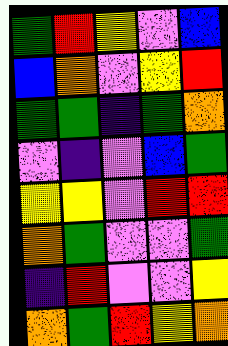[["green", "red", "yellow", "violet", "blue"], ["blue", "orange", "violet", "yellow", "red"], ["green", "green", "indigo", "green", "orange"], ["violet", "indigo", "violet", "blue", "green"], ["yellow", "yellow", "violet", "red", "red"], ["orange", "green", "violet", "violet", "green"], ["indigo", "red", "violet", "violet", "yellow"], ["orange", "green", "red", "yellow", "orange"]]